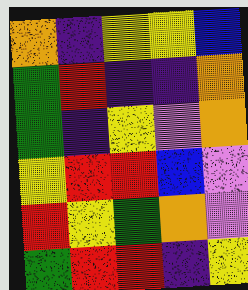[["orange", "indigo", "yellow", "yellow", "blue"], ["green", "red", "indigo", "indigo", "orange"], ["green", "indigo", "yellow", "violet", "orange"], ["yellow", "red", "red", "blue", "violet"], ["red", "yellow", "green", "orange", "violet"], ["green", "red", "red", "indigo", "yellow"]]